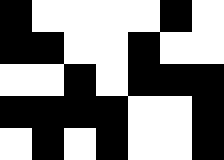[["black", "white", "white", "white", "white", "black", "white"], ["black", "black", "white", "white", "black", "white", "white"], ["white", "white", "black", "white", "black", "black", "black"], ["black", "black", "black", "black", "white", "white", "black"], ["white", "black", "white", "black", "white", "white", "black"]]